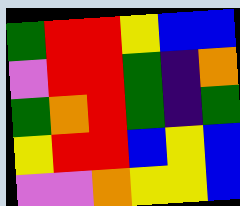[["green", "red", "red", "yellow", "blue", "blue"], ["violet", "red", "red", "green", "indigo", "orange"], ["green", "orange", "red", "green", "indigo", "green"], ["yellow", "red", "red", "blue", "yellow", "blue"], ["violet", "violet", "orange", "yellow", "yellow", "blue"]]